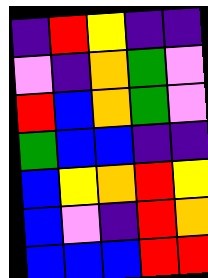[["indigo", "red", "yellow", "indigo", "indigo"], ["violet", "indigo", "orange", "green", "violet"], ["red", "blue", "orange", "green", "violet"], ["green", "blue", "blue", "indigo", "indigo"], ["blue", "yellow", "orange", "red", "yellow"], ["blue", "violet", "indigo", "red", "orange"], ["blue", "blue", "blue", "red", "red"]]